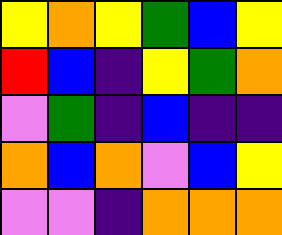[["yellow", "orange", "yellow", "green", "blue", "yellow"], ["red", "blue", "indigo", "yellow", "green", "orange"], ["violet", "green", "indigo", "blue", "indigo", "indigo"], ["orange", "blue", "orange", "violet", "blue", "yellow"], ["violet", "violet", "indigo", "orange", "orange", "orange"]]